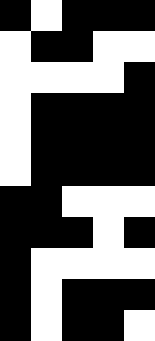[["black", "white", "black", "black", "black"], ["white", "black", "black", "white", "white"], ["white", "white", "white", "white", "black"], ["white", "black", "black", "black", "black"], ["white", "black", "black", "black", "black"], ["white", "black", "black", "black", "black"], ["black", "black", "white", "white", "white"], ["black", "black", "black", "white", "black"], ["black", "white", "white", "white", "white"], ["black", "white", "black", "black", "black"], ["black", "white", "black", "black", "white"]]